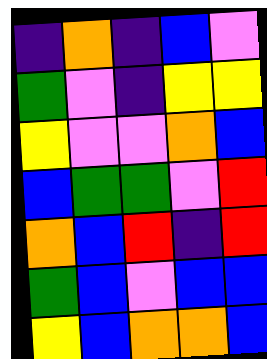[["indigo", "orange", "indigo", "blue", "violet"], ["green", "violet", "indigo", "yellow", "yellow"], ["yellow", "violet", "violet", "orange", "blue"], ["blue", "green", "green", "violet", "red"], ["orange", "blue", "red", "indigo", "red"], ["green", "blue", "violet", "blue", "blue"], ["yellow", "blue", "orange", "orange", "blue"]]